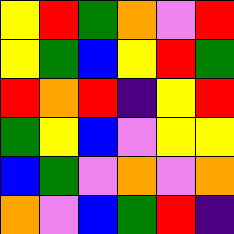[["yellow", "red", "green", "orange", "violet", "red"], ["yellow", "green", "blue", "yellow", "red", "green"], ["red", "orange", "red", "indigo", "yellow", "red"], ["green", "yellow", "blue", "violet", "yellow", "yellow"], ["blue", "green", "violet", "orange", "violet", "orange"], ["orange", "violet", "blue", "green", "red", "indigo"]]